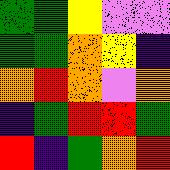[["green", "green", "yellow", "violet", "violet"], ["green", "green", "orange", "yellow", "indigo"], ["orange", "red", "orange", "violet", "orange"], ["indigo", "green", "red", "red", "green"], ["red", "indigo", "green", "orange", "red"]]